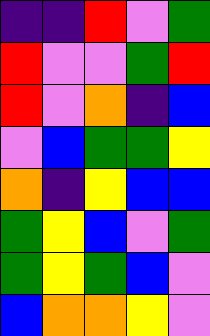[["indigo", "indigo", "red", "violet", "green"], ["red", "violet", "violet", "green", "red"], ["red", "violet", "orange", "indigo", "blue"], ["violet", "blue", "green", "green", "yellow"], ["orange", "indigo", "yellow", "blue", "blue"], ["green", "yellow", "blue", "violet", "green"], ["green", "yellow", "green", "blue", "violet"], ["blue", "orange", "orange", "yellow", "violet"]]